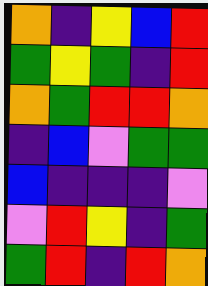[["orange", "indigo", "yellow", "blue", "red"], ["green", "yellow", "green", "indigo", "red"], ["orange", "green", "red", "red", "orange"], ["indigo", "blue", "violet", "green", "green"], ["blue", "indigo", "indigo", "indigo", "violet"], ["violet", "red", "yellow", "indigo", "green"], ["green", "red", "indigo", "red", "orange"]]